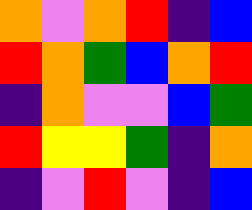[["orange", "violet", "orange", "red", "indigo", "blue"], ["red", "orange", "green", "blue", "orange", "red"], ["indigo", "orange", "violet", "violet", "blue", "green"], ["red", "yellow", "yellow", "green", "indigo", "orange"], ["indigo", "violet", "red", "violet", "indigo", "blue"]]